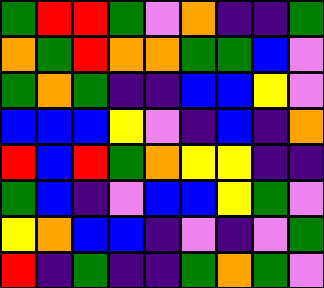[["green", "red", "red", "green", "violet", "orange", "indigo", "indigo", "green"], ["orange", "green", "red", "orange", "orange", "green", "green", "blue", "violet"], ["green", "orange", "green", "indigo", "indigo", "blue", "blue", "yellow", "violet"], ["blue", "blue", "blue", "yellow", "violet", "indigo", "blue", "indigo", "orange"], ["red", "blue", "red", "green", "orange", "yellow", "yellow", "indigo", "indigo"], ["green", "blue", "indigo", "violet", "blue", "blue", "yellow", "green", "violet"], ["yellow", "orange", "blue", "blue", "indigo", "violet", "indigo", "violet", "green"], ["red", "indigo", "green", "indigo", "indigo", "green", "orange", "green", "violet"]]